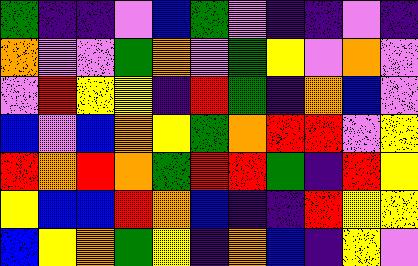[["green", "indigo", "indigo", "violet", "blue", "green", "violet", "indigo", "indigo", "violet", "indigo"], ["orange", "violet", "violet", "green", "orange", "violet", "green", "yellow", "violet", "orange", "violet"], ["violet", "red", "yellow", "yellow", "indigo", "red", "green", "indigo", "orange", "blue", "violet"], ["blue", "violet", "blue", "orange", "yellow", "green", "orange", "red", "red", "violet", "yellow"], ["red", "orange", "red", "orange", "green", "red", "red", "green", "indigo", "red", "yellow"], ["yellow", "blue", "blue", "red", "orange", "blue", "indigo", "indigo", "red", "yellow", "yellow"], ["blue", "yellow", "orange", "green", "yellow", "indigo", "orange", "blue", "indigo", "yellow", "violet"]]